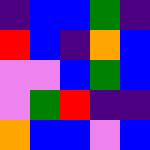[["indigo", "blue", "blue", "green", "indigo"], ["red", "blue", "indigo", "orange", "blue"], ["violet", "violet", "blue", "green", "blue"], ["violet", "green", "red", "indigo", "indigo"], ["orange", "blue", "blue", "violet", "blue"]]